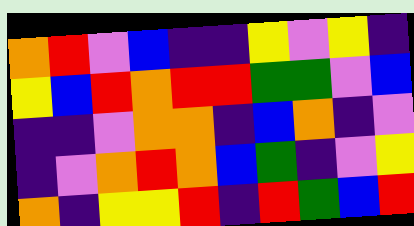[["orange", "red", "violet", "blue", "indigo", "indigo", "yellow", "violet", "yellow", "indigo"], ["yellow", "blue", "red", "orange", "red", "red", "green", "green", "violet", "blue"], ["indigo", "indigo", "violet", "orange", "orange", "indigo", "blue", "orange", "indigo", "violet"], ["indigo", "violet", "orange", "red", "orange", "blue", "green", "indigo", "violet", "yellow"], ["orange", "indigo", "yellow", "yellow", "red", "indigo", "red", "green", "blue", "red"]]